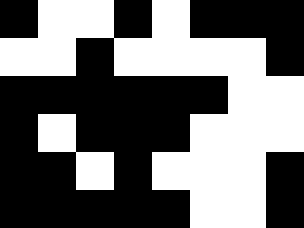[["black", "white", "white", "black", "white", "black", "black", "black"], ["white", "white", "black", "white", "white", "white", "white", "black"], ["black", "black", "black", "black", "black", "black", "white", "white"], ["black", "white", "black", "black", "black", "white", "white", "white"], ["black", "black", "white", "black", "white", "white", "white", "black"], ["black", "black", "black", "black", "black", "white", "white", "black"]]